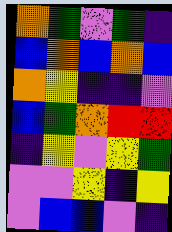[["orange", "green", "violet", "green", "indigo"], ["blue", "orange", "blue", "orange", "blue"], ["orange", "yellow", "indigo", "indigo", "violet"], ["blue", "green", "orange", "red", "red"], ["indigo", "yellow", "violet", "yellow", "green"], ["violet", "violet", "yellow", "indigo", "yellow"], ["violet", "blue", "blue", "violet", "indigo"]]